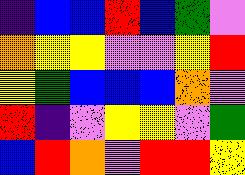[["indigo", "blue", "blue", "red", "blue", "green", "violet"], ["orange", "yellow", "yellow", "violet", "violet", "yellow", "red"], ["yellow", "green", "blue", "blue", "blue", "orange", "violet"], ["red", "indigo", "violet", "yellow", "yellow", "violet", "green"], ["blue", "red", "orange", "violet", "red", "red", "yellow"]]